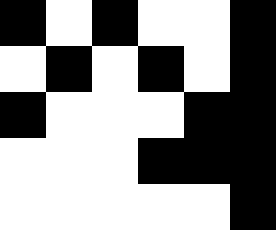[["black", "white", "black", "white", "white", "black"], ["white", "black", "white", "black", "white", "black"], ["black", "white", "white", "white", "black", "black"], ["white", "white", "white", "black", "black", "black"], ["white", "white", "white", "white", "white", "black"]]